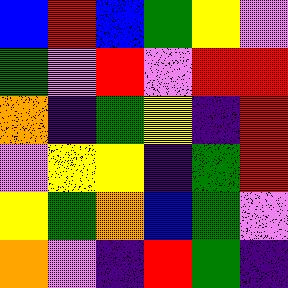[["blue", "red", "blue", "green", "yellow", "violet"], ["green", "violet", "red", "violet", "red", "red"], ["orange", "indigo", "green", "yellow", "indigo", "red"], ["violet", "yellow", "yellow", "indigo", "green", "red"], ["yellow", "green", "orange", "blue", "green", "violet"], ["orange", "violet", "indigo", "red", "green", "indigo"]]